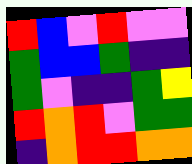[["red", "blue", "violet", "red", "violet", "violet"], ["green", "blue", "blue", "green", "indigo", "indigo"], ["green", "violet", "indigo", "indigo", "green", "yellow"], ["red", "orange", "red", "violet", "green", "green"], ["indigo", "orange", "red", "red", "orange", "orange"]]